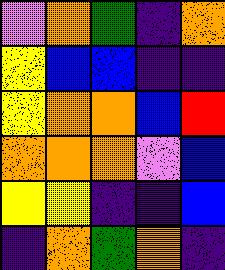[["violet", "orange", "green", "indigo", "orange"], ["yellow", "blue", "blue", "indigo", "indigo"], ["yellow", "orange", "orange", "blue", "red"], ["orange", "orange", "orange", "violet", "blue"], ["yellow", "yellow", "indigo", "indigo", "blue"], ["indigo", "orange", "green", "orange", "indigo"]]